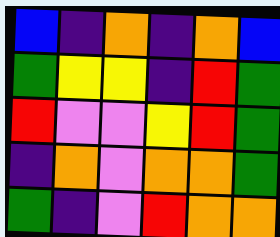[["blue", "indigo", "orange", "indigo", "orange", "blue"], ["green", "yellow", "yellow", "indigo", "red", "green"], ["red", "violet", "violet", "yellow", "red", "green"], ["indigo", "orange", "violet", "orange", "orange", "green"], ["green", "indigo", "violet", "red", "orange", "orange"]]